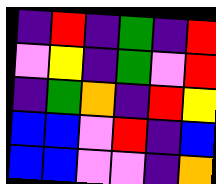[["indigo", "red", "indigo", "green", "indigo", "red"], ["violet", "yellow", "indigo", "green", "violet", "red"], ["indigo", "green", "orange", "indigo", "red", "yellow"], ["blue", "blue", "violet", "red", "indigo", "blue"], ["blue", "blue", "violet", "violet", "indigo", "orange"]]